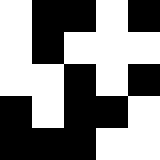[["white", "black", "black", "white", "black"], ["white", "black", "white", "white", "white"], ["white", "white", "black", "white", "black"], ["black", "white", "black", "black", "white"], ["black", "black", "black", "white", "white"]]